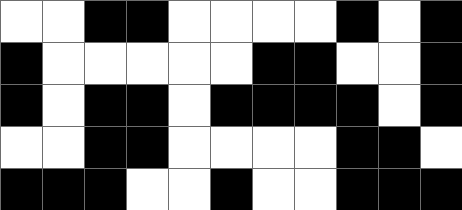[["white", "white", "black", "black", "white", "white", "white", "white", "black", "white", "black"], ["black", "white", "white", "white", "white", "white", "black", "black", "white", "white", "black"], ["black", "white", "black", "black", "white", "black", "black", "black", "black", "white", "black"], ["white", "white", "black", "black", "white", "white", "white", "white", "black", "black", "white"], ["black", "black", "black", "white", "white", "black", "white", "white", "black", "black", "black"]]